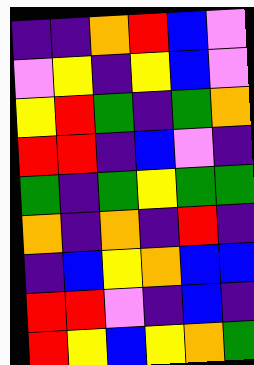[["indigo", "indigo", "orange", "red", "blue", "violet"], ["violet", "yellow", "indigo", "yellow", "blue", "violet"], ["yellow", "red", "green", "indigo", "green", "orange"], ["red", "red", "indigo", "blue", "violet", "indigo"], ["green", "indigo", "green", "yellow", "green", "green"], ["orange", "indigo", "orange", "indigo", "red", "indigo"], ["indigo", "blue", "yellow", "orange", "blue", "blue"], ["red", "red", "violet", "indigo", "blue", "indigo"], ["red", "yellow", "blue", "yellow", "orange", "green"]]